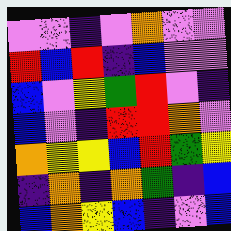[["violet", "violet", "indigo", "violet", "orange", "violet", "violet"], ["red", "blue", "red", "indigo", "blue", "violet", "violet"], ["blue", "violet", "yellow", "green", "red", "violet", "indigo"], ["blue", "violet", "indigo", "red", "red", "orange", "violet"], ["orange", "yellow", "yellow", "blue", "red", "green", "yellow"], ["indigo", "orange", "indigo", "orange", "green", "indigo", "blue"], ["blue", "orange", "yellow", "blue", "indigo", "violet", "blue"]]